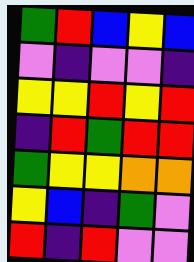[["green", "red", "blue", "yellow", "blue"], ["violet", "indigo", "violet", "violet", "indigo"], ["yellow", "yellow", "red", "yellow", "red"], ["indigo", "red", "green", "red", "red"], ["green", "yellow", "yellow", "orange", "orange"], ["yellow", "blue", "indigo", "green", "violet"], ["red", "indigo", "red", "violet", "violet"]]